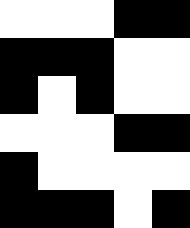[["white", "white", "white", "black", "black"], ["black", "black", "black", "white", "white"], ["black", "white", "black", "white", "white"], ["white", "white", "white", "black", "black"], ["black", "white", "white", "white", "white"], ["black", "black", "black", "white", "black"]]